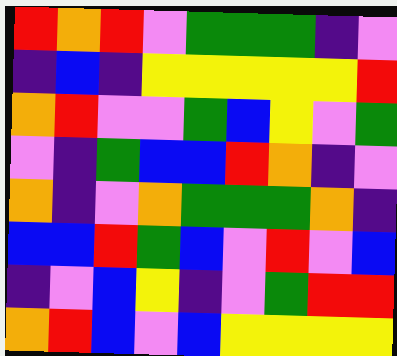[["red", "orange", "red", "violet", "green", "green", "green", "indigo", "violet"], ["indigo", "blue", "indigo", "yellow", "yellow", "yellow", "yellow", "yellow", "red"], ["orange", "red", "violet", "violet", "green", "blue", "yellow", "violet", "green"], ["violet", "indigo", "green", "blue", "blue", "red", "orange", "indigo", "violet"], ["orange", "indigo", "violet", "orange", "green", "green", "green", "orange", "indigo"], ["blue", "blue", "red", "green", "blue", "violet", "red", "violet", "blue"], ["indigo", "violet", "blue", "yellow", "indigo", "violet", "green", "red", "red"], ["orange", "red", "blue", "violet", "blue", "yellow", "yellow", "yellow", "yellow"]]